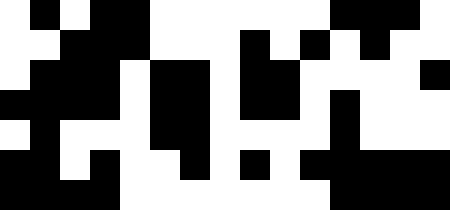[["white", "black", "white", "black", "black", "white", "white", "white", "white", "white", "white", "black", "black", "black", "white"], ["white", "white", "black", "black", "black", "white", "white", "white", "black", "white", "black", "white", "black", "white", "white"], ["white", "black", "black", "black", "white", "black", "black", "white", "black", "black", "white", "white", "white", "white", "black"], ["black", "black", "black", "black", "white", "black", "black", "white", "black", "black", "white", "black", "white", "white", "white"], ["white", "black", "white", "white", "white", "black", "black", "white", "white", "white", "white", "black", "white", "white", "white"], ["black", "black", "white", "black", "white", "white", "black", "white", "black", "white", "black", "black", "black", "black", "black"], ["black", "black", "black", "black", "white", "white", "white", "white", "white", "white", "white", "black", "black", "black", "black"]]